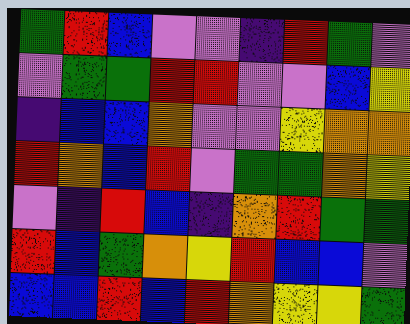[["green", "red", "blue", "violet", "violet", "indigo", "red", "green", "violet"], ["violet", "green", "green", "red", "red", "violet", "violet", "blue", "yellow"], ["indigo", "blue", "blue", "orange", "violet", "violet", "yellow", "orange", "orange"], ["red", "orange", "blue", "red", "violet", "green", "green", "orange", "yellow"], ["violet", "indigo", "red", "blue", "indigo", "orange", "red", "green", "green"], ["red", "blue", "green", "orange", "yellow", "red", "blue", "blue", "violet"], ["blue", "blue", "red", "blue", "red", "orange", "yellow", "yellow", "green"]]